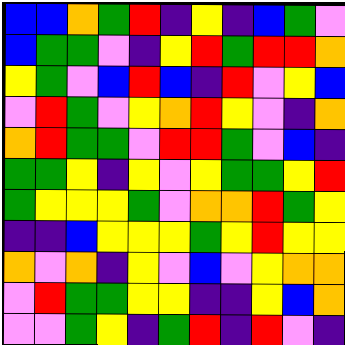[["blue", "blue", "orange", "green", "red", "indigo", "yellow", "indigo", "blue", "green", "violet"], ["blue", "green", "green", "violet", "indigo", "yellow", "red", "green", "red", "red", "orange"], ["yellow", "green", "violet", "blue", "red", "blue", "indigo", "red", "violet", "yellow", "blue"], ["violet", "red", "green", "violet", "yellow", "orange", "red", "yellow", "violet", "indigo", "orange"], ["orange", "red", "green", "green", "violet", "red", "red", "green", "violet", "blue", "indigo"], ["green", "green", "yellow", "indigo", "yellow", "violet", "yellow", "green", "green", "yellow", "red"], ["green", "yellow", "yellow", "yellow", "green", "violet", "orange", "orange", "red", "green", "yellow"], ["indigo", "indigo", "blue", "yellow", "yellow", "yellow", "green", "yellow", "red", "yellow", "yellow"], ["orange", "violet", "orange", "indigo", "yellow", "violet", "blue", "violet", "yellow", "orange", "orange"], ["violet", "red", "green", "green", "yellow", "yellow", "indigo", "indigo", "yellow", "blue", "orange"], ["violet", "violet", "green", "yellow", "indigo", "green", "red", "indigo", "red", "violet", "indigo"]]